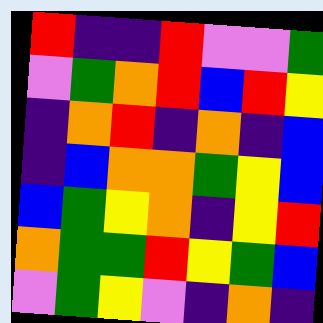[["red", "indigo", "indigo", "red", "violet", "violet", "green"], ["violet", "green", "orange", "red", "blue", "red", "yellow"], ["indigo", "orange", "red", "indigo", "orange", "indigo", "blue"], ["indigo", "blue", "orange", "orange", "green", "yellow", "blue"], ["blue", "green", "yellow", "orange", "indigo", "yellow", "red"], ["orange", "green", "green", "red", "yellow", "green", "blue"], ["violet", "green", "yellow", "violet", "indigo", "orange", "indigo"]]